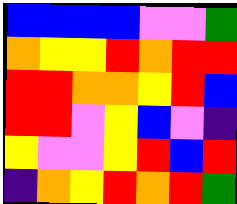[["blue", "blue", "blue", "blue", "violet", "violet", "green"], ["orange", "yellow", "yellow", "red", "orange", "red", "red"], ["red", "red", "orange", "orange", "yellow", "red", "blue"], ["red", "red", "violet", "yellow", "blue", "violet", "indigo"], ["yellow", "violet", "violet", "yellow", "red", "blue", "red"], ["indigo", "orange", "yellow", "red", "orange", "red", "green"]]